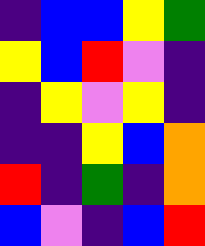[["indigo", "blue", "blue", "yellow", "green"], ["yellow", "blue", "red", "violet", "indigo"], ["indigo", "yellow", "violet", "yellow", "indigo"], ["indigo", "indigo", "yellow", "blue", "orange"], ["red", "indigo", "green", "indigo", "orange"], ["blue", "violet", "indigo", "blue", "red"]]